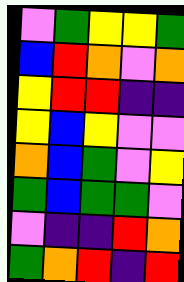[["violet", "green", "yellow", "yellow", "green"], ["blue", "red", "orange", "violet", "orange"], ["yellow", "red", "red", "indigo", "indigo"], ["yellow", "blue", "yellow", "violet", "violet"], ["orange", "blue", "green", "violet", "yellow"], ["green", "blue", "green", "green", "violet"], ["violet", "indigo", "indigo", "red", "orange"], ["green", "orange", "red", "indigo", "red"]]